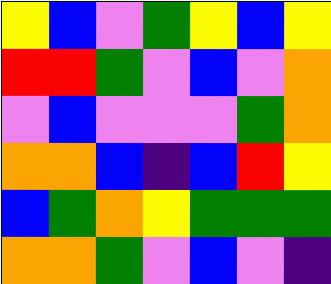[["yellow", "blue", "violet", "green", "yellow", "blue", "yellow"], ["red", "red", "green", "violet", "blue", "violet", "orange"], ["violet", "blue", "violet", "violet", "violet", "green", "orange"], ["orange", "orange", "blue", "indigo", "blue", "red", "yellow"], ["blue", "green", "orange", "yellow", "green", "green", "green"], ["orange", "orange", "green", "violet", "blue", "violet", "indigo"]]